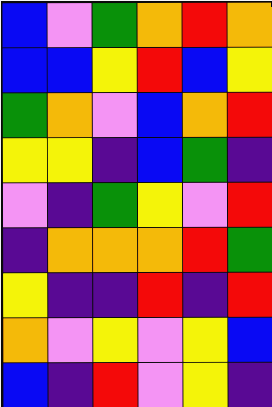[["blue", "violet", "green", "orange", "red", "orange"], ["blue", "blue", "yellow", "red", "blue", "yellow"], ["green", "orange", "violet", "blue", "orange", "red"], ["yellow", "yellow", "indigo", "blue", "green", "indigo"], ["violet", "indigo", "green", "yellow", "violet", "red"], ["indigo", "orange", "orange", "orange", "red", "green"], ["yellow", "indigo", "indigo", "red", "indigo", "red"], ["orange", "violet", "yellow", "violet", "yellow", "blue"], ["blue", "indigo", "red", "violet", "yellow", "indigo"]]